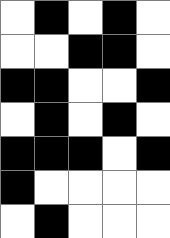[["white", "black", "white", "black", "white"], ["white", "white", "black", "black", "white"], ["black", "black", "white", "white", "black"], ["white", "black", "white", "black", "white"], ["black", "black", "black", "white", "black"], ["black", "white", "white", "white", "white"], ["white", "black", "white", "white", "white"]]